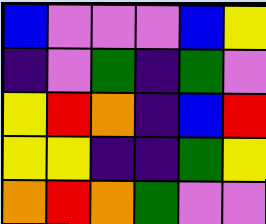[["blue", "violet", "violet", "violet", "blue", "yellow"], ["indigo", "violet", "green", "indigo", "green", "violet"], ["yellow", "red", "orange", "indigo", "blue", "red"], ["yellow", "yellow", "indigo", "indigo", "green", "yellow"], ["orange", "red", "orange", "green", "violet", "violet"]]